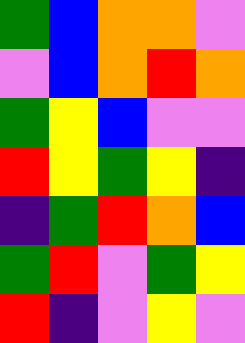[["green", "blue", "orange", "orange", "violet"], ["violet", "blue", "orange", "red", "orange"], ["green", "yellow", "blue", "violet", "violet"], ["red", "yellow", "green", "yellow", "indigo"], ["indigo", "green", "red", "orange", "blue"], ["green", "red", "violet", "green", "yellow"], ["red", "indigo", "violet", "yellow", "violet"]]